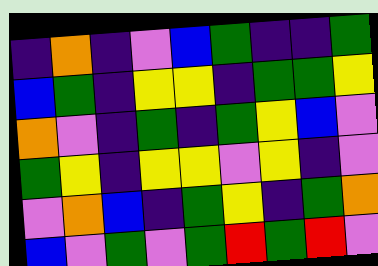[["indigo", "orange", "indigo", "violet", "blue", "green", "indigo", "indigo", "green"], ["blue", "green", "indigo", "yellow", "yellow", "indigo", "green", "green", "yellow"], ["orange", "violet", "indigo", "green", "indigo", "green", "yellow", "blue", "violet"], ["green", "yellow", "indigo", "yellow", "yellow", "violet", "yellow", "indigo", "violet"], ["violet", "orange", "blue", "indigo", "green", "yellow", "indigo", "green", "orange"], ["blue", "violet", "green", "violet", "green", "red", "green", "red", "violet"]]